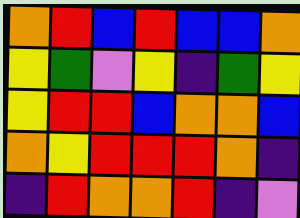[["orange", "red", "blue", "red", "blue", "blue", "orange"], ["yellow", "green", "violet", "yellow", "indigo", "green", "yellow"], ["yellow", "red", "red", "blue", "orange", "orange", "blue"], ["orange", "yellow", "red", "red", "red", "orange", "indigo"], ["indigo", "red", "orange", "orange", "red", "indigo", "violet"]]